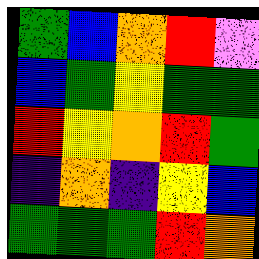[["green", "blue", "orange", "red", "violet"], ["blue", "green", "yellow", "green", "green"], ["red", "yellow", "orange", "red", "green"], ["indigo", "orange", "indigo", "yellow", "blue"], ["green", "green", "green", "red", "orange"]]